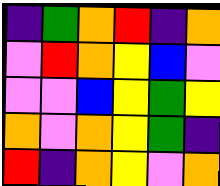[["indigo", "green", "orange", "red", "indigo", "orange"], ["violet", "red", "orange", "yellow", "blue", "violet"], ["violet", "violet", "blue", "yellow", "green", "yellow"], ["orange", "violet", "orange", "yellow", "green", "indigo"], ["red", "indigo", "orange", "yellow", "violet", "orange"]]